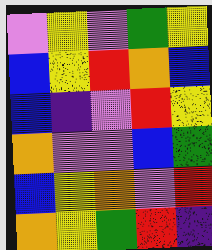[["violet", "yellow", "violet", "green", "yellow"], ["blue", "yellow", "red", "orange", "blue"], ["blue", "indigo", "violet", "red", "yellow"], ["orange", "violet", "violet", "blue", "green"], ["blue", "yellow", "orange", "violet", "red"], ["orange", "yellow", "green", "red", "indigo"]]